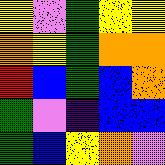[["yellow", "violet", "green", "yellow", "yellow"], ["orange", "yellow", "green", "orange", "orange"], ["red", "blue", "green", "blue", "orange"], ["green", "violet", "indigo", "blue", "blue"], ["green", "blue", "yellow", "orange", "violet"]]